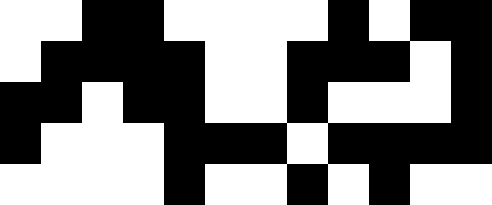[["white", "white", "black", "black", "white", "white", "white", "white", "black", "white", "black", "black"], ["white", "black", "black", "black", "black", "white", "white", "black", "black", "black", "white", "black"], ["black", "black", "white", "black", "black", "white", "white", "black", "white", "white", "white", "black"], ["black", "white", "white", "white", "black", "black", "black", "white", "black", "black", "black", "black"], ["white", "white", "white", "white", "black", "white", "white", "black", "white", "black", "white", "white"]]